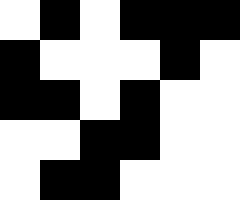[["white", "black", "white", "black", "black", "black"], ["black", "white", "white", "white", "black", "white"], ["black", "black", "white", "black", "white", "white"], ["white", "white", "black", "black", "white", "white"], ["white", "black", "black", "white", "white", "white"]]